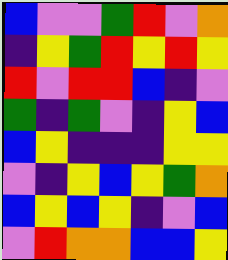[["blue", "violet", "violet", "green", "red", "violet", "orange"], ["indigo", "yellow", "green", "red", "yellow", "red", "yellow"], ["red", "violet", "red", "red", "blue", "indigo", "violet"], ["green", "indigo", "green", "violet", "indigo", "yellow", "blue"], ["blue", "yellow", "indigo", "indigo", "indigo", "yellow", "yellow"], ["violet", "indigo", "yellow", "blue", "yellow", "green", "orange"], ["blue", "yellow", "blue", "yellow", "indigo", "violet", "blue"], ["violet", "red", "orange", "orange", "blue", "blue", "yellow"]]